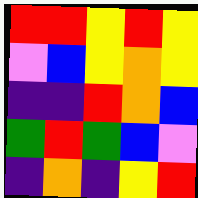[["red", "red", "yellow", "red", "yellow"], ["violet", "blue", "yellow", "orange", "yellow"], ["indigo", "indigo", "red", "orange", "blue"], ["green", "red", "green", "blue", "violet"], ["indigo", "orange", "indigo", "yellow", "red"]]